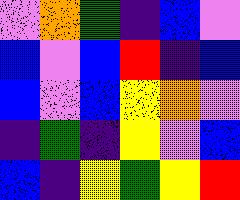[["violet", "orange", "green", "indigo", "blue", "violet"], ["blue", "violet", "blue", "red", "indigo", "blue"], ["blue", "violet", "blue", "yellow", "orange", "violet"], ["indigo", "green", "indigo", "yellow", "violet", "blue"], ["blue", "indigo", "yellow", "green", "yellow", "red"]]